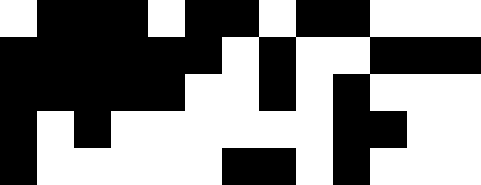[["white", "black", "black", "black", "white", "black", "black", "white", "black", "black", "white", "white", "white"], ["black", "black", "black", "black", "black", "black", "white", "black", "white", "white", "black", "black", "black"], ["black", "black", "black", "black", "black", "white", "white", "black", "white", "black", "white", "white", "white"], ["black", "white", "black", "white", "white", "white", "white", "white", "white", "black", "black", "white", "white"], ["black", "white", "white", "white", "white", "white", "black", "black", "white", "black", "white", "white", "white"]]